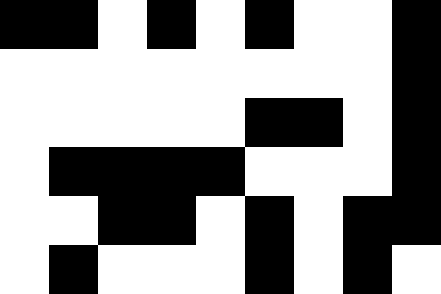[["black", "black", "white", "black", "white", "black", "white", "white", "black"], ["white", "white", "white", "white", "white", "white", "white", "white", "black"], ["white", "white", "white", "white", "white", "black", "black", "white", "black"], ["white", "black", "black", "black", "black", "white", "white", "white", "black"], ["white", "white", "black", "black", "white", "black", "white", "black", "black"], ["white", "black", "white", "white", "white", "black", "white", "black", "white"]]